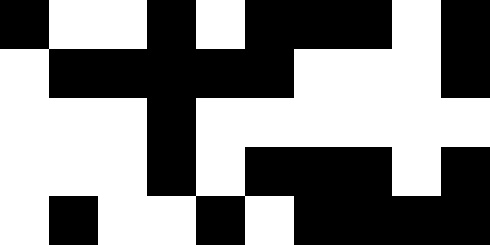[["black", "white", "white", "black", "white", "black", "black", "black", "white", "black"], ["white", "black", "black", "black", "black", "black", "white", "white", "white", "black"], ["white", "white", "white", "black", "white", "white", "white", "white", "white", "white"], ["white", "white", "white", "black", "white", "black", "black", "black", "white", "black"], ["white", "black", "white", "white", "black", "white", "black", "black", "black", "black"]]